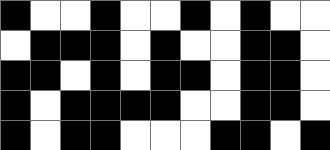[["black", "white", "white", "black", "white", "white", "black", "white", "black", "white", "white"], ["white", "black", "black", "black", "white", "black", "white", "white", "black", "black", "white"], ["black", "black", "white", "black", "white", "black", "black", "white", "black", "black", "white"], ["black", "white", "black", "black", "black", "black", "white", "white", "black", "black", "white"], ["black", "white", "black", "black", "white", "white", "white", "black", "black", "white", "black"]]